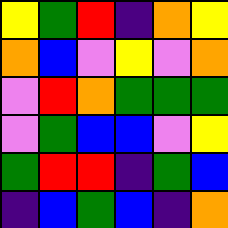[["yellow", "green", "red", "indigo", "orange", "yellow"], ["orange", "blue", "violet", "yellow", "violet", "orange"], ["violet", "red", "orange", "green", "green", "green"], ["violet", "green", "blue", "blue", "violet", "yellow"], ["green", "red", "red", "indigo", "green", "blue"], ["indigo", "blue", "green", "blue", "indigo", "orange"]]